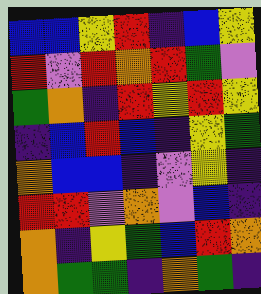[["blue", "blue", "yellow", "red", "indigo", "blue", "yellow"], ["red", "violet", "red", "orange", "red", "green", "violet"], ["green", "orange", "indigo", "red", "yellow", "red", "yellow"], ["indigo", "blue", "red", "blue", "indigo", "yellow", "green"], ["orange", "blue", "blue", "indigo", "violet", "yellow", "indigo"], ["red", "red", "violet", "orange", "violet", "blue", "indigo"], ["orange", "indigo", "yellow", "green", "blue", "red", "orange"], ["orange", "green", "green", "indigo", "orange", "green", "indigo"]]